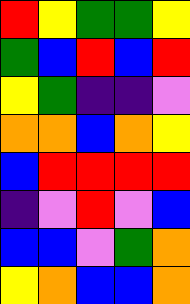[["red", "yellow", "green", "green", "yellow"], ["green", "blue", "red", "blue", "red"], ["yellow", "green", "indigo", "indigo", "violet"], ["orange", "orange", "blue", "orange", "yellow"], ["blue", "red", "red", "red", "red"], ["indigo", "violet", "red", "violet", "blue"], ["blue", "blue", "violet", "green", "orange"], ["yellow", "orange", "blue", "blue", "orange"]]